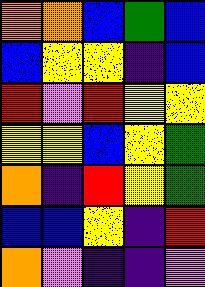[["orange", "orange", "blue", "green", "blue"], ["blue", "yellow", "yellow", "indigo", "blue"], ["red", "violet", "red", "yellow", "yellow"], ["yellow", "yellow", "blue", "yellow", "green"], ["orange", "indigo", "red", "yellow", "green"], ["blue", "blue", "yellow", "indigo", "red"], ["orange", "violet", "indigo", "indigo", "violet"]]